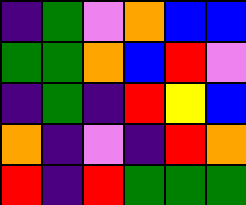[["indigo", "green", "violet", "orange", "blue", "blue"], ["green", "green", "orange", "blue", "red", "violet"], ["indigo", "green", "indigo", "red", "yellow", "blue"], ["orange", "indigo", "violet", "indigo", "red", "orange"], ["red", "indigo", "red", "green", "green", "green"]]